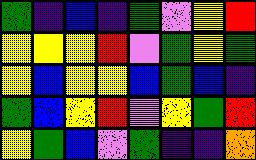[["green", "indigo", "blue", "indigo", "green", "violet", "yellow", "red"], ["yellow", "yellow", "yellow", "red", "violet", "green", "yellow", "green"], ["yellow", "blue", "yellow", "yellow", "blue", "green", "blue", "indigo"], ["green", "blue", "yellow", "red", "violet", "yellow", "green", "red"], ["yellow", "green", "blue", "violet", "green", "indigo", "indigo", "orange"]]